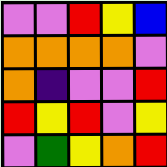[["violet", "violet", "red", "yellow", "blue"], ["orange", "orange", "orange", "orange", "violet"], ["orange", "indigo", "violet", "violet", "red"], ["red", "yellow", "red", "violet", "yellow"], ["violet", "green", "yellow", "orange", "red"]]